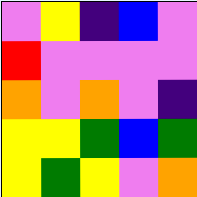[["violet", "yellow", "indigo", "blue", "violet"], ["red", "violet", "violet", "violet", "violet"], ["orange", "violet", "orange", "violet", "indigo"], ["yellow", "yellow", "green", "blue", "green"], ["yellow", "green", "yellow", "violet", "orange"]]